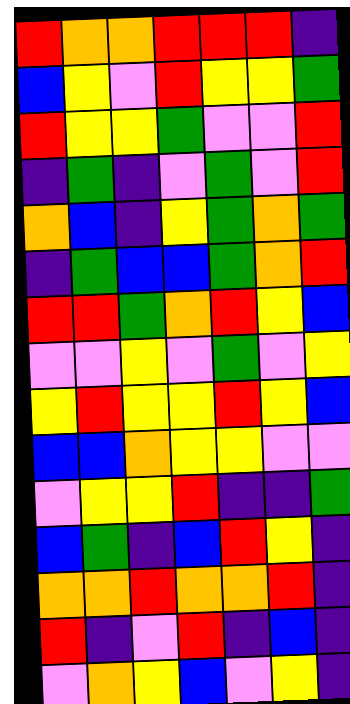[["red", "orange", "orange", "red", "red", "red", "indigo"], ["blue", "yellow", "violet", "red", "yellow", "yellow", "green"], ["red", "yellow", "yellow", "green", "violet", "violet", "red"], ["indigo", "green", "indigo", "violet", "green", "violet", "red"], ["orange", "blue", "indigo", "yellow", "green", "orange", "green"], ["indigo", "green", "blue", "blue", "green", "orange", "red"], ["red", "red", "green", "orange", "red", "yellow", "blue"], ["violet", "violet", "yellow", "violet", "green", "violet", "yellow"], ["yellow", "red", "yellow", "yellow", "red", "yellow", "blue"], ["blue", "blue", "orange", "yellow", "yellow", "violet", "violet"], ["violet", "yellow", "yellow", "red", "indigo", "indigo", "green"], ["blue", "green", "indigo", "blue", "red", "yellow", "indigo"], ["orange", "orange", "red", "orange", "orange", "red", "indigo"], ["red", "indigo", "violet", "red", "indigo", "blue", "indigo"], ["violet", "orange", "yellow", "blue", "violet", "yellow", "indigo"]]